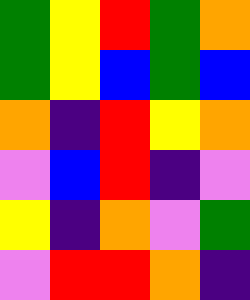[["green", "yellow", "red", "green", "orange"], ["green", "yellow", "blue", "green", "blue"], ["orange", "indigo", "red", "yellow", "orange"], ["violet", "blue", "red", "indigo", "violet"], ["yellow", "indigo", "orange", "violet", "green"], ["violet", "red", "red", "orange", "indigo"]]